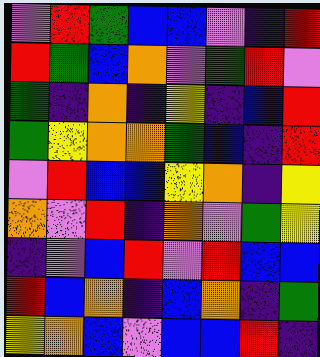[["violet", "red", "green", "blue", "blue", "violet", "indigo", "red"], ["red", "green", "blue", "orange", "violet", "green", "red", "violet"], ["green", "indigo", "orange", "indigo", "yellow", "indigo", "blue", "red"], ["green", "yellow", "orange", "orange", "green", "blue", "indigo", "red"], ["violet", "red", "blue", "blue", "yellow", "orange", "indigo", "yellow"], ["orange", "violet", "red", "indigo", "orange", "violet", "green", "yellow"], ["indigo", "violet", "blue", "red", "violet", "red", "blue", "blue"], ["red", "blue", "orange", "indigo", "blue", "orange", "indigo", "green"], ["yellow", "orange", "blue", "violet", "blue", "blue", "red", "indigo"]]